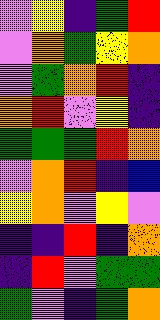[["violet", "yellow", "indigo", "green", "red"], ["violet", "orange", "green", "yellow", "orange"], ["violet", "green", "orange", "red", "indigo"], ["orange", "red", "violet", "yellow", "indigo"], ["green", "green", "green", "red", "orange"], ["violet", "orange", "red", "indigo", "blue"], ["yellow", "orange", "violet", "yellow", "violet"], ["indigo", "indigo", "red", "indigo", "orange"], ["indigo", "red", "violet", "green", "green"], ["green", "violet", "indigo", "green", "orange"]]